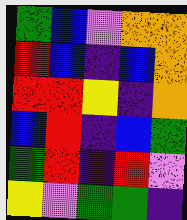[["green", "blue", "violet", "orange", "orange"], ["red", "blue", "indigo", "blue", "orange"], ["red", "red", "yellow", "indigo", "orange"], ["blue", "red", "indigo", "blue", "green"], ["green", "red", "indigo", "red", "violet"], ["yellow", "violet", "green", "green", "indigo"]]